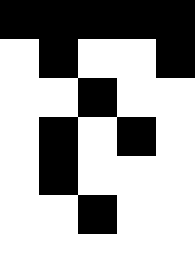[["black", "black", "black", "black", "black"], ["white", "black", "white", "white", "black"], ["white", "white", "black", "white", "white"], ["white", "black", "white", "black", "white"], ["white", "black", "white", "white", "white"], ["white", "white", "black", "white", "white"], ["white", "white", "white", "white", "white"]]